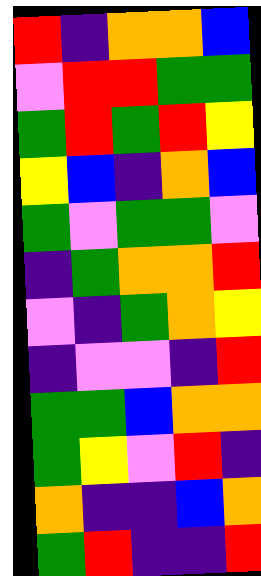[["red", "indigo", "orange", "orange", "blue"], ["violet", "red", "red", "green", "green"], ["green", "red", "green", "red", "yellow"], ["yellow", "blue", "indigo", "orange", "blue"], ["green", "violet", "green", "green", "violet"], ["indigo", "green", "orange", "orange", "red"], ["violet", "indigo", "green", "orange", "yellow"], ["indigo", "violet", "violet", "indigo", "red"], ["green", "green", "blue", "orange", "orange"], ["green", "yellow", "violet", "red", "indigo"], ["orange", "indigo", "indigo", "blue", "orange"], ["green", "red", "indigo", "indigo", "red"]]